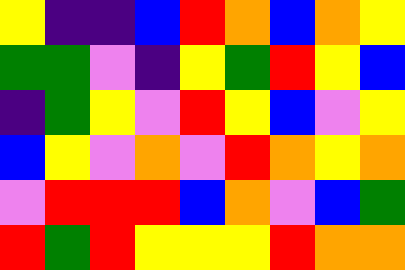[["yellow", "indigo", "indigo", "blue", "red", "orange", "blue", "orange", "yellow"], ["green", "green", "violet", "indigo", "yellow", "green", "red", "yellow", "blue"], ["indigo", "green", "yellow", "violet", "red", "yellow", "blue", "violet", "yellow"], ["blue", "yellow", "violet", "orange", "violet", "red", "orange", "yellow", "orange"], ["violet", "red", "red", "red", "blue", "orange", "violet", "blue", "green"], ["red", "green", "red", "yellow", "yellow", "yellow", "red", "orange", "orange"]]